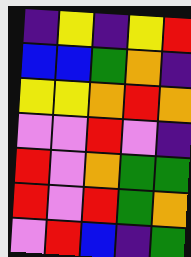[["indigo", "yellow", "indigo", "yellow", "red"], ["blue", "blue", "green", "orange", "indigo"], ["yellow", "yellow", "orange", "red", "orange"], ["violet", "violet", "red", "violet", "indigo"], ["red", "violet", "orange", "green", "green"], ["red", "violet", "red", "green", "orange"], ["violet", "red", "blue", "indigo", "green"]]